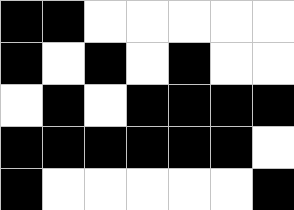[["black", "black", "white", "white", "white", "white", "white"], ["black", "white", "black", "white", "black", "white", "white"], ["white", "black", "white", "black", "black", "black", "black"], ["black", "black", "black", "black", "black", "black", "white"], ["black", "white", "white", "white", "white", "white", "black"]]